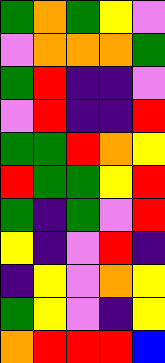[["green", "orange", "green", "yellow", "violet"], ["violet", "orange", "orange", "orange", "green"], ["green", "red", "indigo", "indigo", "violet"], ["violet", "red", "indigo", "indigo", "red"], ["green", "green", "red", "orange", "yellow"], ["red", "green", "green", "yellow", "red"], ["green", "indigo", "green", "violet", "red"], ["yellow", "indigo", "violet", "red", "indigo"], ["indigo", "yellow", "violet", "orange", "yellow"], ["green", "yellow", "violet", "indigo", "yellow"], ["orange", "red", "red", "red", "blue"]]